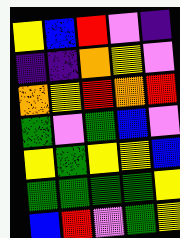[["yellow", "blue", "red", "violet", "indigo"], ["indigo", "indigo", "orange", "yellow", "violet"], ["orange", "yellow", "red", "orange", "red"], ["green", "violet", "green", "blue", "violet"], ["yellow", "green", "yellow", "yellow", "blue"], ["green", "green", "green", "green", "yellow"], ["blue", "red", "violet", "green", "yellow"]]